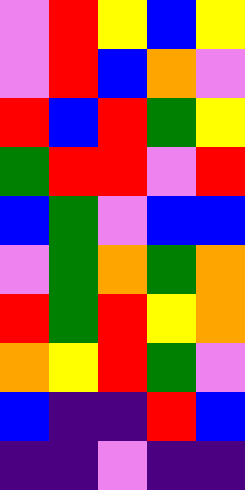[["violet", "red", "yellow", "blue", "yellow"], ["violet", "red", "blue", "orange", "violet"], ["red", "blue", "red", "green", "yellow"], ["green", "red", "red", "violet", "red"], ["blue", "green", "violet", "blue", "blue"], ["violet", "green", "orange", "green", "orange"], ["red", "green", "red", "yellow", "orange"], ["orange", "yellow", "red", "green", "violet"], ["blue", "indigo", "indigo", "red", "blue"], ["indigo", "indigo", "violet", "indigo", "indigo"]]